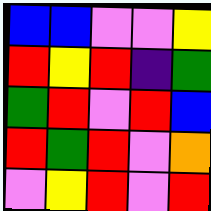[["blue", "blue", "violet", "violet", "yellow"], ["red", "yellow", "red", "indigo", "green"], ["green", "red", "violet", "red", "blue"], ["red", "green", "red", "violet", "orange"], ["violet", "yellow", "red", "violet", "red"]]